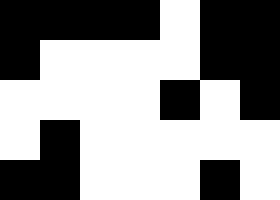[["black", "black", "black", "black", "white", "black", "black"], ["black", "white", "white", "white", "white", "black", "black"], ["white", "white", "white", "white", "black", "white", "black"], ["white", "black", "white", "white", "white", "white", "white"], ["black", "black", "white", "white", "white", "black", "white"]]